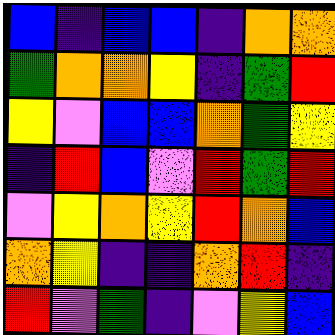[["blue", "indigo", "blue", "blue", "indigo", "orange", "orange"], ["green", "orange", "orange", "yellow", "indigo", "green", "red"], ["yellow", "violet", "blue", "blue", "orange", "green", "yellow"], ["indigo", "red", "blue", "violet", "red", "green", "red"], ["violet", "yellow", "orange", "yellow", "red", "orange", "blue"], ["orange", "yellow", "indigo", "indigo", "orange", "red", "indigo"], ["red", "violet", "green", "indigo", "violet", "yellow", "blue"]]